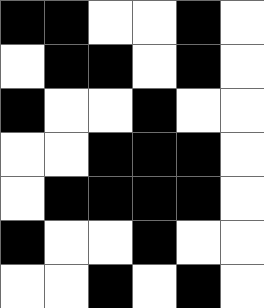[["black", "black", "white", "white", "black", "white"], ["white", "black", "black", "white", "black", "white"], ["black", "white", "white", "black", "white", "white"], ["white", "white", "black", "black", "black", "white"], ["white", "black", "black", "black", "black", "white"], ["black", "white", "white", "black", "white", "white"], ["white", "white", "black", "white", "black", "white"]]